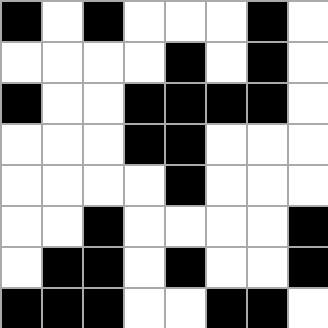[["black", "white", "black", "white", "white", "white", "black", "white"], ["white", "white", "white", "white", "black", "white", "black", "white"], ["black", "white", "white", "black", "black", "black", "black", "white"], ["white", "white", "white", "black", "black", "white", "white", "white"], ["white", "white", "white", "white", "black", "white", "white", "white"], ["white", "white", "black", "white", "white", "white", "white", "black"], ["white", "black", "black", "white", "black", "white", "white", "black"], ["black", "black", "black", "white", "white", "black", "black", "white"]]